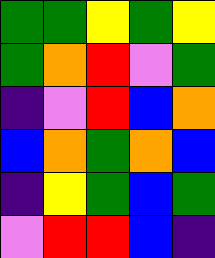[["green", "green", "yellow", "green", "yellow"], ["green", "orange", "red", "violet", "green"], ["indigo", "violet", "red", "blue", "orange"], ["blue", "orange", "green", "orange", "blue"], ["indigo", "yellow", "green", "blue", "green"], ["violet", "red", "red", "blue", "indigo"]]